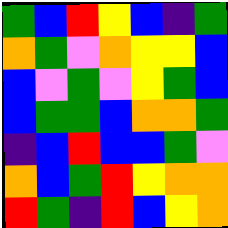[["green", "blue", "red", "yellow", "blue", "indigo", "green"], ["orange", "green", "violet", "orange", "yellow", "yellow", "blue"], ["blue", "violet", "green", "violet", "yellow", "green", "blue"], ["blue", "green", "green", "blue", "orange", "orange", "green"], ["indigo", "blue", "red", "blue", "blue", "green", "violet"], ["orange", "blue", "green", "red", "yellow", "orange", "orange"], ["red", "green", "indigo", "red", "blue", "yellow", "orange"]]